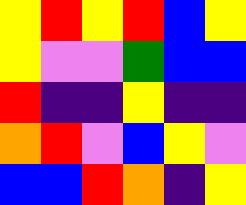[["yellow", "red", "yellow", "red", "blue", "yellow"], ["yellow", "violet", "violet", "green", "blue", "blue"], ["red", "indigo", "indigo", "yellow", "indigo", "indigo"], ["orange", "red", "violet", "blue", "yellow", "violet"], ["blue", "blue", "red", "orange", "indigo", "yellow"]]